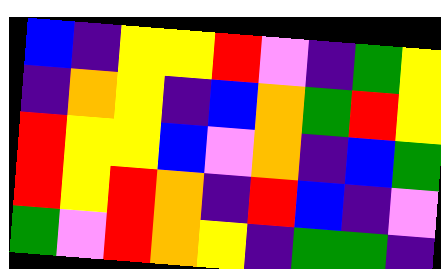[["blue", "indigo", "yellow", "yellow", "red", "violet", "indigo", "green", "yellow"], ["indigo", "orange", "yellow", "indigo", "blue", "orange", "green", "red", "yellow"], ["red", "yellow", "yellow", "blue", "violet", "orange", "indigo", "blue", "green"], ["red", "yellow", "red", "orange", "indigo", "red", "blue", "indigo", "violet"], ["green", "violet", "red", "orange", "yellow", "indigo", "green", "green", "indigo"]]